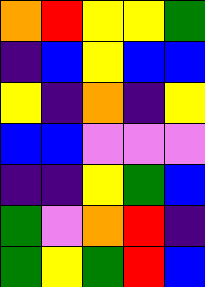[["orange", "red", "yellow", "yellow", "green"], ["indigo", "blue", "yellow", "blue", "blue"], ["yellow", "indigo", "orange", "indigo", "yellow"], ["blue", "blue", "violet", "violet", "violet"], ["indigo", "indigo", "yellow", "green", "blue"], ["green", "violet", "orange", "red", "indigo"], ["green", "yellow", "green", "red", "blue"]]